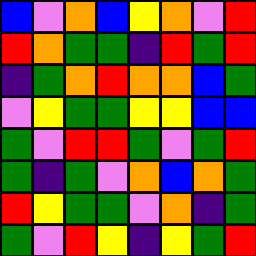[["blue", "violet", "orange", "blue", "yellow", "orange", "violet", "red"], ["red", "orange", "green", "green", "indigo", "red", "green", "red"], ["indigo", "green", "orange", "red", "orange", "orange", "blue", "green"], ["violet", "yellow", "green", "green", "yellow", "yellow", "blue", "blue"], ["green", "violet", "red", "red", "green", "violet", "green", "red"], ["green", "indigo", "green", "violet", "orange", "blue", "orange", "green"], ["red", "yellow", "green", "green", "violet", "orange", "indigo", "green"], ["green", "violet", "red", "yellow", "indigo", "yellow", "green", "red"]]